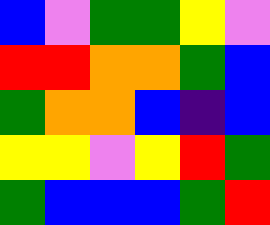[["blue", "violet", "green", "green", "yellow", "violet"], ["red", "red", "orange", "orange", "green", "blue"], ["green", "orange", "orange", "blue", "indigo", "blue"], ["yellow", "yellow", "violet", "yellow", "red", "green"], ["green", "blue", "blue", "blue", "green", "red"]]